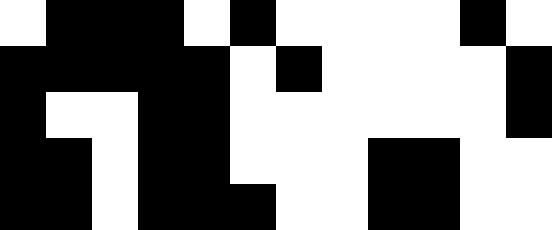[["white", "black", "black", "black", "white", "black", "white", "white", "white", "white", "black", "white"], ["black", "black", "black", "black", "black", "white", "black", "white", "white", "white", "white", "black"], ["black", "white", "white", "black", "black", "white", "white", "white", "white", "white", "white", "black"], ["black", "black", "white", "black", "black", "white", "white", "white", "black", "black", "white", "white"], ["black", "black", "white", "black", "black", "black", "white", "white", "black", "black", "white", "white"]]